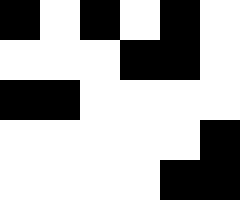[["black", "white", "black", "white", "black", "white"], ["white", "white", "white", "black", "black", "white"], ["black", "black", "white", "white", "white", "white"], ["white", "white", "white", "white", "white", "black"], ["white", "white", "white", "white", "black", "black"]]